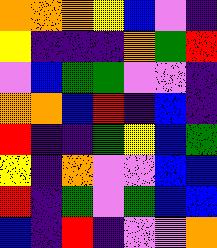[["orange", "orange", "orange", "yellow", "blue", "violet", "indigo"], ["yellow", "indigo", "indigo", "indigo", "orange", "green", "red"], ["violet", "blue", "green", "green", "violet", "violet", "indigo"], ["orange", "orange", "blue", "red", "indigo", "blue", "indigo"], ["red", "indigo", "indigo", "green", "yellow", "blue", "green"], ["yellow", "indigo", "orange", "violet", "violet", "blue", "blue"], ["red", "indigo", "green", "violet", "green", "blue", "blue"], ["blue", "indigo", "red", "indigo", "violet", "violet", "orange"]]